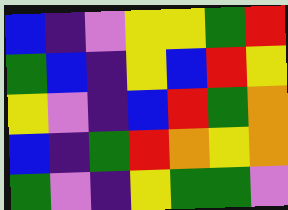[["blue", "indigo", "violet", "yellow", "yellow", "green", "red"], ["green", "blue", "indigo", "yellow", "blue", "red", "yellow"], ["yellow", "violet", "indigo", "blue", "red", "green", "orange"], ["blue", "indigo", "green", "red", "orange", "yellow", "orange"], ["green", "violet", "indigo", "yellow", "green", "green", "violet"]]